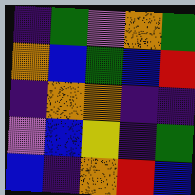[["indigo", "green", "violet", "orange", "green"], ["orange", "blue", "green", "blue", "red"], ["indigo", "orange", "orange", "indigo", "indigo"], ["violet", "blue", "yellow", "indigo", "green"], ["blue", "indigo", "orange", "red", "blue"]]